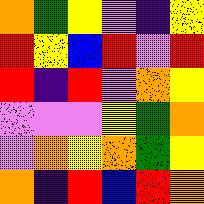[["orange", "green", "yellow", "violet", "indigo", "yellow"], ["red", "yellow", "blue", "red", "violet", "red"], ["red", "indigo", "red", "violet", "orange", "yellow"], ["violet", "violet", "violet", "yellow", "green", "orange"], ["violet", "orange", "yellow", "orange", "green", "yellow"], ["orange", "indigo", "red", "blue", "red", "orange"]]